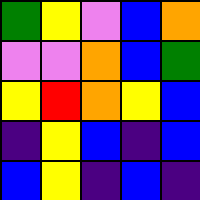[["green", "yellow", "violet", "blue", "orange"], ["violet", "violet", "orange", "blue", "green"], ["yellow", "red", "orange", "yellow", "blue"], ["indigo", "yellow", "blue", "indigo", "blue"], ["blue", "yellow", "indigo", "blue", "indigo"]]